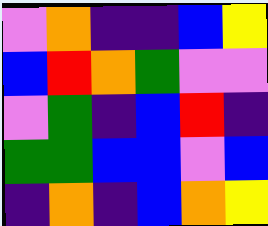[["violet", "orange", "indigo", "indigo", "blue", "yellow"], ["blue", "red", "orange", "green", "violet", "violet"], ["violet", "green", "indigo", "blue", "red", "indigo"], ["green", "green", "blue", "blue", "violet", "blue"], ["indigo", "orange", "indigo", "blue", "orange", "yellow"]]